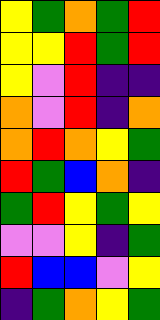[["yellow", "green", "orange", "green", "red"], ["yellow", "yellow", "red", "green", "red"], ["yellow", "violet", "red", "indigo", "indigo"], ["orange", "violet", "red", "indigo", "orange"], ["orange", "red", "orange", "yellow", "green"], ["red", "green", "blue", "orange", "indigo"], ["green", "red", "yellow", "green", "yellow"], ["violet", "violet", "yellow", "indigo", "green"], ["red", "blue", "blue", "violet", "yellow"], ["indigo", "green", "orange", "yellow", "green"]]